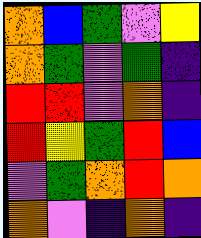[["orange", "blue", "green", "violet", "yellow"], ["orange", "green", "violet", "green", "indigo"], ["red", "red", "violet", "orange", "indigo"], ["red", "yellow", "green", "red", "blue"], ["violet", "green", "orange", "red", "orange"], ["orange", "violet", "indigo", "orange", "indigo"]]